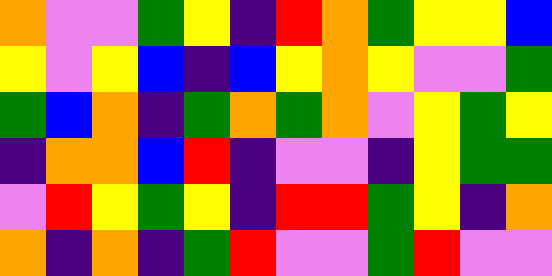[["orange", "violet", "violet", "green", "yellow", "indigo", "red", "orange", "green", "yellow", "yellow", "blue"], ["yellow", "violet", "yellow", "blue", "indigo", "blue", "yellow", "orange", "yellow", "violet", "violet", "green"], ["green", "blue", "orange", "indigo", "green", "orange", "green", "orange", "violet", "yellow", "green", "yellow"], ["indigo", "orange", "orange", "blue", "red", "indigo", "violet", "violet", "indigo", "yellow", "green", "green"], ["violet", "red", "yellow", "green", "yellow", "indigo", "red", "red", "green", "yellow", "indigo", "orange"], ["orange", "indigo", "orange", "indigo", "green", "red", "violet", "violet", "green", "red", "violet", "violet"]]